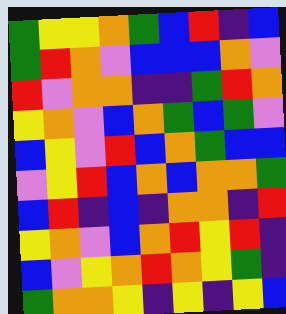[["green", "yellow", "yellow", "orange", "green", "blue", "red", "indigo", "blue"], ["green", "red", "orange", "violet", "blue", "blue", "blue", "orange", "violet"], ["red", "violet", "orange", "orange", "indigo", "indigo", "green", "red", "orange"], ["yellow", "orange", "violet", "blue", "orange", "green", "blue", "green", "violet"], ["blue", "yellow", "violet", "red", "blue", "orange", "green", "blue", "blue"], ["violet", "yellow", "red", "blue", "orange", "blue", "orange", "orange", "green"], ["blue", "red", "indigo", "blue", "indigo", "orange", "orange", "indigo", "red"], ["yellow", "orange", "violet", "blue", "orange", "red", "yellow", "red", "indigo"], ["blue", "violet", "yellow", "orange", "red", "orange", "yellow", "green", "indigo"], ["green", "orange", "orange", "yellow", "indigo", "yellow", "indigo", "yellow", "blue"]]